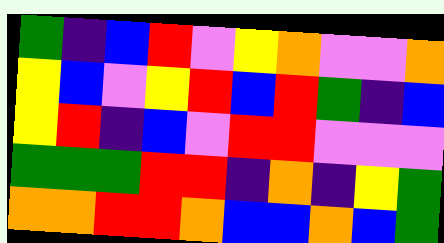[["green", "indigo", "blue", "red", "violet", "yellow", "orange", "violet", "violet", "orange"], ["yellow", "blue", "violet", "yellow", "red", "blue", "red", "green", "indigo", "blue"], ["yellow", "red", "indigo", "blue", "violet", "red", "red", "violet", "violet", "violet"], ["green", "green", "green", "red", "red", "indigo", "orange", "indigo", "yellow", "green"], ["orange", "orange", "red", "red", "orange", "blue", "blue", "orange", "blue", "green"]]